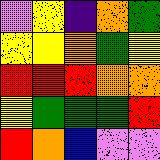[["violet", "yellow", "indigo", "orange", "green"], ["yellow", "yellow", "orange", "green", "yellow"], ["red", "red", "red", "orange", "orange"], ["yellow", "green", "green", "green", "red"], ["red", "orange", "blue", "violet", "violet"]]